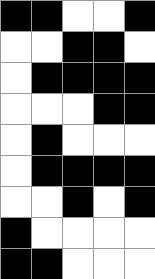[["black", "black", "white", "white", "black"], ["white", "white", "black", "black", "white"], ["white", "black", "black", "black", "black"], ["white", "white", "white", "black", "black"], ["white", "black", "white", "white", "white"], ["white", "black", "black", "black", "black"], ["white", "white", "black", "white", "black"], ["black", "white", "white", "white", "white"], ["black", "black", "white", "white", "white"]]